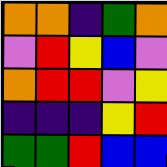[["orange", "orange", "indigo", "green", "orange"], ["violet", "red", "yellow", "blue", "violet"], ["orange", "red", "red", "violet", "yellow"], ["indigo", "indigo", "indigo", "yellow", "red"], ["green", "green", "red", "blue", "blue"]]